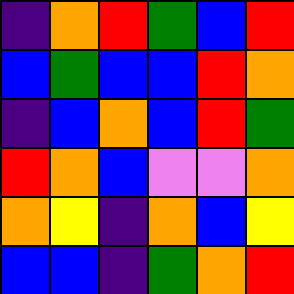[["indigo", "orange", "red", "green", "blue", "red"], ["blue", "green", "blue", "blue", "red", "orange"], ["indigo", "blue", "orange", "blue", "red", "green"], ["red", "orange", "blue", "violet", "violet", "orange"], ["orange", "yellow", "indigo", "orange", "blue", "yellow"], ["blue", "blue", "indigo", "green", "orange", "red"]]